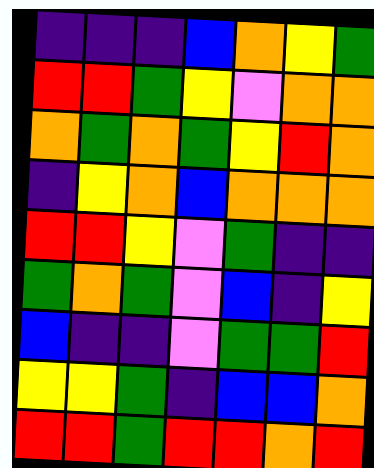[["indigo", "indigo", "indigo", "blue", "orange", "yellow", "green"], ["red", "red", "green", "yellow", "violet", "orange", "orange"], ["orange", "green", "orange", "green", "yellow", "red", "orange"], ["indigo", "yellow", "orange", "blue", "orange", "orange", "orange"], ["red", "red", "yellow", "violet", "green", "indigo", "indigo"], ["green", "orange", "green", "violet", "blue", "indigo", "yellow"], ["blue", "indigo", "indigo", "violet", "green", "green", "red"], ["yellow", "yellow", "green", "indigo", "blue", "blue", "orange"], ["red", "red", "green", "red", "red", "orange", "red"]]